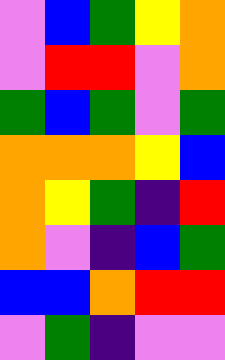[["violet", "blue", "green", "yellow", "orange"], ["violet", "red", "red", "violet", "orange"], ["green", "blue", "green", "violet", "green"], ["orange", "orange", "orange", "yellow", "blue"], ["orange", "yellow", "green", "indigo", "red"], ["orange", "violet", "indigo", "blue", "green"], ["blue", "blue", "orange", "red", "red"], ["violet", "green", "indigo", "violet", "violet"]]